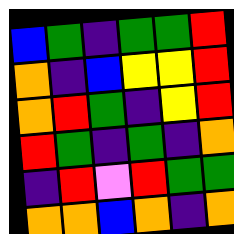[["blue", "green", "indigo", "green", "green", "red"], ["orange", "indigo", "blue", "yellow", "yellow", "red"], ["orange", "red", "green", "indigo", "yellow", "red"], ["red", "green", "indigo", "green", "indigo", "orange"], ["indigo", "red", "violet", "red", "green", "green"], ["orange", "orange", "blue", "orange", "indigo", "orange"]]